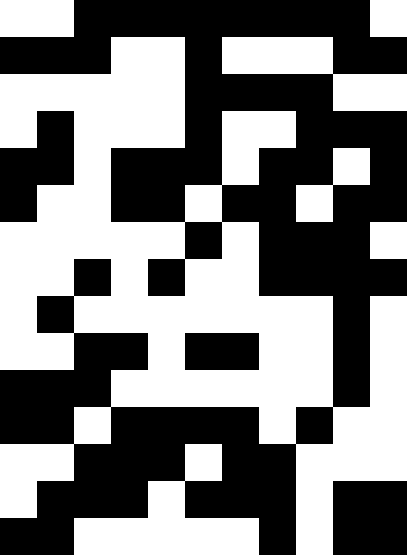[["white", "white", "black", "black", "black", "black", "black", "black", "black", "black", "white"], ["black", "black", "black", "white", "white", "black", "white", "white", "white", "black", "black"], ["white", "white", "white", "white", "white", "black", "black", "black", "black", "white", "white"], ["white", "black", "white", "white", "white", "black", "white", "white", "black", "black", "black"], ["black", "black", "white", "black", "black", "black", "white", "black", "black", "white", "black"], ["black", "white", "white", "black", "black", "white", "black", "black", "white", "black", "black"], ["white", "white", "white", "white", "white", "black", "white", "black", "black", "black", "white"], ["white", "white", "black", "white", "black", "white", "white", "black", "black", "black", "black"], ["white", "black", "white", "white", "white", "white", "white", "white", "white", "black", "white"], ["white", "white", "black", "black", "white", "black", "black", "white", "white", "black", "white"], ["black", "black", "black", "white", "white", "white", "white", "white", "white", "black", "white"], ["black", "black", "white", "black", "black", "black", "black", "white", "black", "white", "white"], ["white", "white", "black", "black", "black", "white", "black", "black", "white", "white", "white"], ["white", "black", "black", "black", "white", "black", "black", "black", "white", "black", "black"], ["black", "black", "white", "white", "white", "white", "white", "black", "white", "black", "black"]]